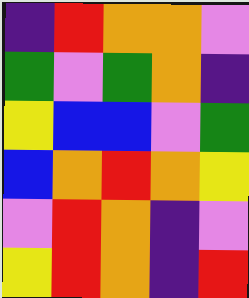[["indigo", "red", "orange", "orange", "violet"], ["green", "violet", "green", "orange", "indigo"], ["yellow", "blue", "blue", "violet", "green"], ["blue", "orange", "red", "orange", "yellow"], ["violet", "red", "orange", "indigo", "violet"], ["yellow", "red", "orange", "indigo", "red"]]